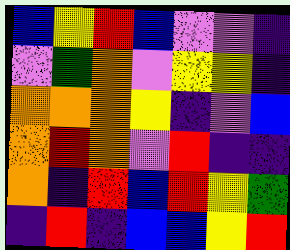[["blue", "yellow", "red", "blue", "violet", "violet", "indigo"], ["violet", "green", "orange", "violet", "yellow", "yellow", "indigo"], ["orange", "orange", "orange", "yellow", "indigo", "violet", "blue"], ["orange", "red", "orange", "violet", "red", "indigo", "indigo"], ["orange", "indigo", "red", "blue", "red", "yellow", "green"], ["indigo", "red", "indigo", "blue", "blue", "yellow", "red"]]